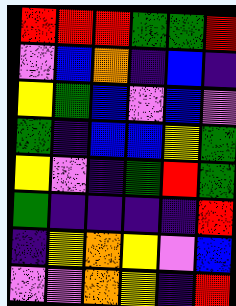[["red", "red", "red", "green", "green", "red"], ["violet", "blue", "orange", "indigo", "blue", "indigo"], ["yellow", "green", "blue", "violet", "blue", "violet"], ["green", "indigo", "blue", "blue", "yellow", "green"], ["yellow", "violet", "indigo", "green", "red", "green"], ["green", "indigo", "indigo", "indigo", "indigo", "red"], ["indigo", "yellow", "orange", "yellow", "violet", "blue"], ["violet", "violet", "orange", "yellow", "indigo", "red"]]